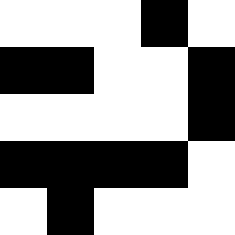[["white", "white", "white", "black", "white"], ["black", "black", "white", "white", "black"], ["white", "white", "white", "white", "black"], ["black", "black", "black", "black", "white"], ["white", "black", "white", "white", "white"]]